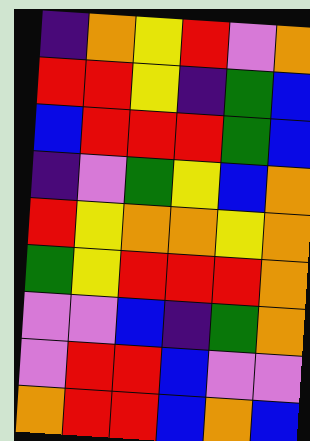[["indigo", "orange", "yellow", "red", "violet", "orange"], ["red", "red", "yellow", "indigo", "green", "blue"], ["blue", "red", "red", "red", "green", "blue"], ["indigo", "violet", "green", "yellow", "blue", "orange"], ["red", "yellow", "orange", "orange", "yellow", "orange"], ["green", "yellow", "red", "red", "red", "orange"], ["violet", "violet", "blue", "indigo", "green", "orange"], ["violet", "red", "red", "blue", "violet", "violet"], ["orange", "red", "red", "blue", "orange", "blue"]]